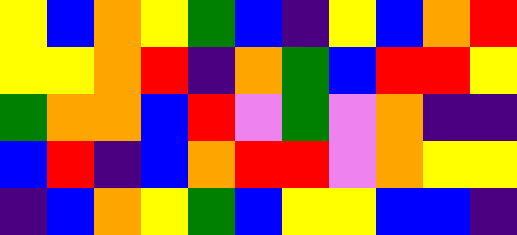[["yellow", "blue", "orange", "yellow", "green", "blue", "indigo", "yellow", "blue", "orange", "red"], ["yellow", "yellow", "orange", "red", "indigo", "orange", "green", "blue", "red", "red", "yellow"], ["green", "orange", "orange", "blue", "red", "violet", "green", "violet", "orange", "indigo", "indigo"], ["blue", "red", "indigo", "blue", "orange", "red", "red", "violet", "orange", "yellow", "yellow"], ["indigo", "blue", "orange", "yellow", "green", "blue", "yellow", "yellow", "blue", "blue", "indigo"]]